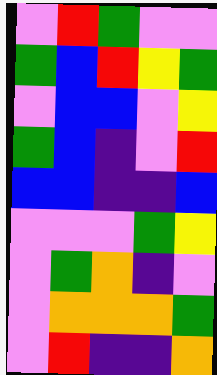[["violet", "red", "green", "violet", "violet"], ["green", "blue", "red", "yellow", "green"], ["violet", "blue", "blue", "violet", "yellow"], ["green", "blue", "indigo", "violet", "red"], ["blue", "blue", "indigo", "indigo", "blue"], ["violet", "violet", "violet", "green", "yellow"], ["violet", "green", "orange", "indigo", "violet"], ["violet", "orange", "orange", "orange", "green"], ["violet", "red", "indigo", "indigo", "orange"]]